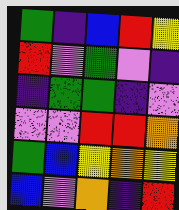[["green", "indigo", "blue", "red", "yellow"], ["red", "violet", "green", "violet", "indigo"], ["indigo", "green", "green", "indigo", "violet"], ["violet", "violet", "red", "red", "orange"], ["green", "blue", "yellow", "orange", "yellow"], ["blue", "violet", "orange", "indigo", "red"]]